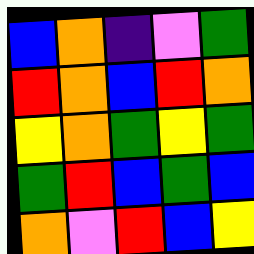[["blue", "orange", "indigo", "violet", "green"], ["red", "orange", "blue", "red", "orange"], ["yellow", "orange", "green", "yellow", "green"], ["green", "red", "blue", "green", "blue"], ["orange", "violet", "red", "blue", "yellow"]]